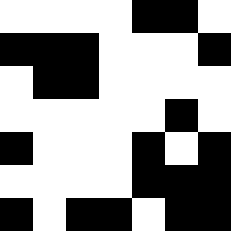[["white", "white", "white", "white", "black", "black", "white"], ["black", "black", "black", "white", "white", "white", "black"], ["white", "black", "black", "white", "white", "white", "white"], ["white", "white", "white", "white", "white", "black", "white"], ["black", "white", "white", "white", "black", "white", "black"], ["white", "white", "white", "white", "black", "black", "black"], ["black", "white", "black", "black", "white", "black", "black"]]